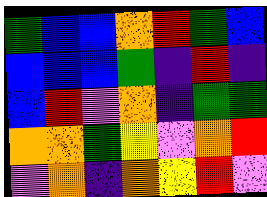[["green", "blue", "blue", "orange", "red", "green", "blue"], ["blue", "blue", "blue", "green", "indigo", "red", "indigo"], ["blue", "red", "violet", "orange", "indigo", "green", "green"], ["orange", "orange", "green", "yellow", "violet", "orange", "red"], ["violet", "orange", "indigo", "orange", "yellow", "red", "violet"]]